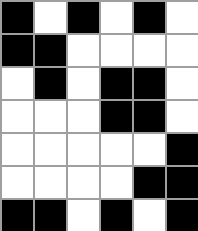[["black", "white", "black", "white", "black", "white"], ["black", "black", "white", "white", "white", "white"], ["white", "black", "white", "black", "black", "white"], ["white", "white", "white", "black", "black", "white"], ["white", "white", "white", "white", "white", "black"], ["white", "white", "white", "white", "black", "black"], ["black", "black", "white", "black", "white", "black"]]